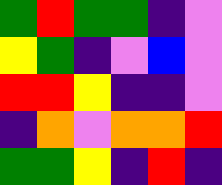[["green", "red", "green", "green", "indigo", "violet"], ["yellow", "green", "indigo", "violet", "blue", "violet"], ["red", "red", "yellow", "indigo", "indigo", "violet"], ["indigo", "orange", "violet", "orange", "orange", "red"], ["green", "green", "yellow", "indigo", "red", "indigo"]]